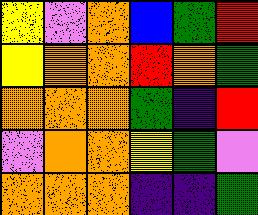[["yellow", "violet", "orange", "blue", "green", "red"], ["yellow", "orange", "orange", "red", "orange", "green"], ["orange", "orange", "orange", "green", "indigo", "red"], ["violet", "orange", "orange", "yellow", "green", "violet"], ["orange", "orange", "orange", "indigo", "indigo", "green"]]